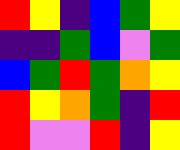[["red", "yellow", "indigo", "blue", "green", "yellow"], ["indigo", "indigo", "green", "blue", "violet", "green"], ["blue", "green", "red", "green", "orange", "yellow"], ["red", "yellow", "orange", "green", "indigo", "red"], ["red", "violet", "violet", "red", "indigo", "yellow"]]